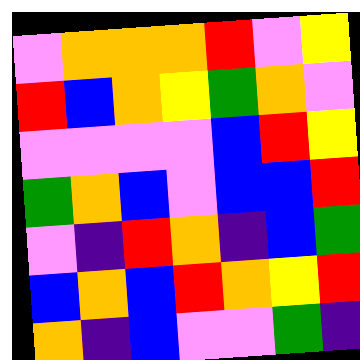[["violet", "orange", "orange", "orange", "red", "violet", "yellow"], ["red", "blue", "orange", "yellow", "green", "orange", "violet"], ["violet", "violet", "violet", "violet", "blue", "red", "yellow"], ["green", "orange", "blue", "violet", "blue", "blue", "red"], ["violet", "indigo", "red", "orange", "indigo", "blue", "green"], ["blue", "orange", "blue", "red", "orange", "yellow", "red"], ["orange", "indigo", "blue", "violet", "violet", "green", "indigo"]]